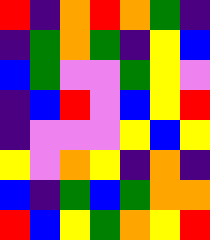[["red", "indigo", "orange", "red", "orange", "green", "indigo"], ["indigo", "green", "orange", "green", "indigo", "yellow", "blue"], ["blue", "green", "violet", "violet", "green", "yellow", "violet"], ["indigo", "blue", "red", "violet", "blue", "yellow", "red"], ["indigo", "violet", "violet", "violet", "yellow", "blue", "yellow"], ["yellow", "violet", "orange", "yellow", "indigo", "orange", "indigo"], ["blue", "indigo", "green", "blue", "green", "orange", "orange"], ["red", "blue", "yellow", "green", "orange", "yellow", "red"]]